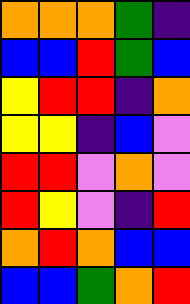[["orange", "orange", "orange", "green", "indigo"], ["blue", "blue", "red", "green", "blue"], ["yellow", "red", "red", "indigo", "orange"], ["yellow", "yellow", "indigo", "blue", "violet"], ["red", "red", "violet", "orange", "violet"], ["red", "yellow", "violet", "indigo", "red"], ["orange", "red", "orange", "blue", "blue"], ["blue", "blue", "green", "orange", "red"]]